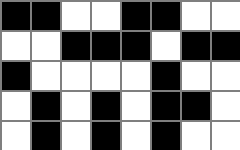[["black", "black", "white", "white", "black", "black", "white", "white"], ["white", "white", "black", "black", "black", "white", "black", "black"], ["black", "white", "white", "white", "white", "black", "white", "white"], ["white", "black", "white", "black", "white", "black", "black", "white"], ["white", "black", "white", "black", "white", "black", "white", "white"]]